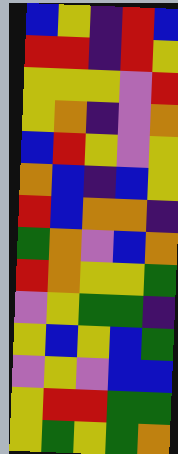[["blue", "yellow", "indigo", "red", "blue"], ["red", "red", "indigo", "red", "yellow"], ["yellow", "yellow", "yellow", "violet", "red"], ["yellow", "orange", "indigo", "violet", "orange"], ["blue", "red", "yellow", "violet", "yellow"], ["orange", "blue", "indigo", "blue", "yellow"], ["red", "blue", "orange", "orange", "indigo"], ["green", "orange", "violet", "blue", "orange"], ["red", "orange", "yellow", "yellow", "green"], ["violet", "yellow", "green", "green", "indigo"], ["yellow", "blue", "yellow", "blue", "green"], ["violet", "yellow", "violet", "blue", "blue"], ["yellow", "red", "red", "green", "green"], ["yellow", "green", "yellow", "green", "orange"]]